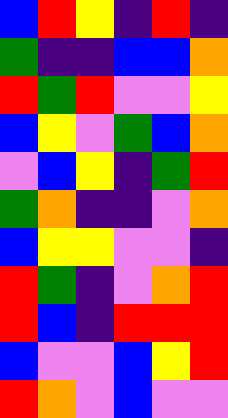[["blue", "red", "yellow", "indigo", "red", "indigo"], ["green", "indigo", "indigo", "blue", "blue", "orange"], ["red", "green", "red", "violet", "violet", "yellow"], ["blue", "yellow", "violet", "green", "blue", "orange"], ["violet", "blue", "yellow", "indigo", "green", "red"], ["green", "orange", "indigo", "indigo", "violet", "orange"], ["blue", "yellow", "yellow", "violet", "violet", "indigo"], ["red", "green", "indigo", "violet", "orange", "red"], ["red", "blue", "indigo", "red", "red", "red"], ["blue", "violet", "violet", "blue", "yellow", "red"], ["red", "orange", "violet", "blue", "violet", "violet"]]